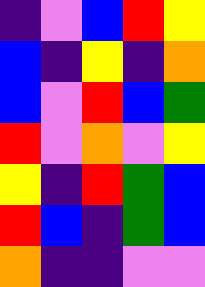[["indigo", "violet", "blue", "red", "yellow"], ["blue", "indigo", "yellow", "indigo", "orange"], ["blue", "violet", "red", "blue", "green"], ["red", "violet", "orange", "violet", "yellow"], ["yellow", "indigo", "red", "green", "blue"], ["red", "blue", "indigo", "green", "blue"], ["orange", "indigo", "indigo", "violet", "violet"]]